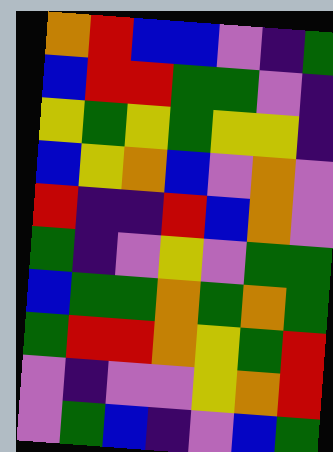[["orange", "red", "blue", "blue", "violet", "indigo", "green"], ["blue", "red", "red", "green", "green", "violet", "indigo"], ["yellow", "green", "yellow", "green", "yellow", "yellow", "indigo"], ["blue", "yellow", "orange", "blue", "violet", "orange", "violet"], ["red", "indigo", "indigo", "red", "blue", "orange", "violet"], ["green", "indigo", "violet", "yellow", "violet", "green", "green"], ["blue", "green", "green", "orange", "green", "orange", "green"], ["green", "red", "red", "orange", "yellow", "green", "red"], ["violet", "indigo", "violet", "violet", "yellow", "orange", "red"], ["violet", "green", "blue", "indigo", "violet", "blue", "green"]]